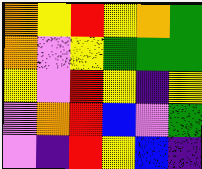[["orange", "yellow", "red", "yellow", "orange", "green"], ["orange", "violet", "yellow", "green", "green", "green"], ["yellow", "violet", "red", "yellow", "indigo", "yellow"], ["violet", "orange", "red", "blue", "violet", "green"], ["violet", "indigo", "red", "yellow", "blue", "indigo"]]